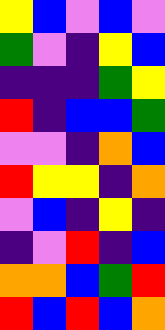[["yellow", "blue", "violet", "blue", "violet"], ["green", "violet", "indigo", "yellow", "blue"], ["indigo", "indigo", "indigo", "green", "yellow"], ["red", "indigo", "blue", "blue", "green"], ["violet", "violet", "indigo", "orange", "blue"], ["red", "yellow", "yellow", "indigo", "orange"], ["violet", "blue", "indigo", "yellow", "indigo"], ["indigo", "violet", "red", "indigo", "blue"], ["orange", "orange", "blue", "green", "red"], ["red", "blue", "red", "blue", "orange"]]